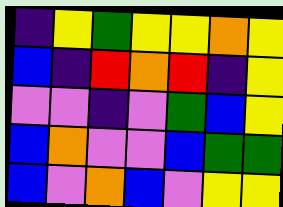[["indigo", "yellow", "green", "yellow", "yellow", "orange", "yellow"], ["blue", "indigo", "red", "orange", "red", "indigo", "yellow"], ["violet", "violet", "indigo", "violet", "green", "blue", "yellow"], ["blue", "orange", "violet", "violet", "blue", "green", "green"], ["blue", "violet", "orange", "blue", "violet", "yellow", "yellow"]]